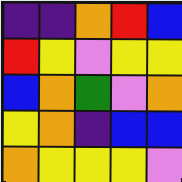[["indigo", "indigo", "orange", "red", "blue"], ["red", "yellow", "violet", "yellow", "yellow"], ["blue", "orange", "green", "violet", "orange"], ["yellow", "orange", "indigo", "blue", "blue"], ["orange", "yellow", "yellow", "yellow", "violet"]]